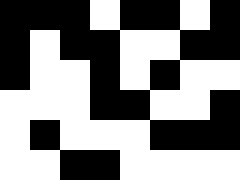[["black", "black", "black", "white", "black", "black", "white", "black"], ["black", "white", "black", "black", "white", "white", "black", "black"], ["black", "white", "white", "black", "white", "black", "white", "white"], ["white", "white", "white", "black", "black", "white", "white", "black"], ["white", "black", "white", "white", "white", "black", "black", "black"], ["white", "white", "black", "black", "white", "white", "white", "white"]]